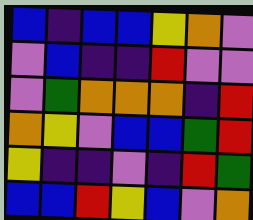[["blue", "indigo", "blue", "blue", "yellow", "orange", "violet"], ["violet", "blue", "indigo", "indigo", "red", "violet", "violet"], ["violet", "green", "orange", "orange", "orange", "indigo", "red"], ["orange", "yellow", "violet", "blue", "blue", "green", "red"], ["yellow", "indigo", "indigo", "violet", "indigo", "red", "green"], ["blue", "blue", "red", "yellow", "blue", "violet", "orange"]]